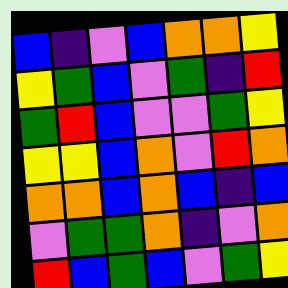[["blue", "indigo", "violet", "blue", "orange", "orange", "yellow"], ["yellow", "green", "blue", "violet", "green", "indigo", "red"], ["green", "red", "blue", "violet", "violet", "green", "yellow"], ["yellow", "yellow", "blue", "orange", "violet", "red", "orange"], ["orange", "orange", "blue", "orange", "blue", "indigo", "blue"], ["violet", "green", "green", "orange", "indigo", "violet", "orange"], ["red", "blue", "green", "blue", "violet", "green", "yellow"]]